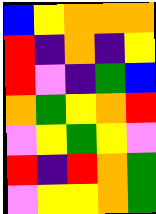[["blue", "yellow", "orange", "orange", "orange"], ["red", "indigo", "orange", "indigo", "yellow"], ["red", "violet", "indigo", "green", "blue"], ["orange", "green", "yellow", "orange", "red"], ["violet", "yellow", "green", "yellow", "violet"], ["red", "indigo", "red", "orange", "green"], ["violet", "yellow", "yellow", "orange", "green"]]